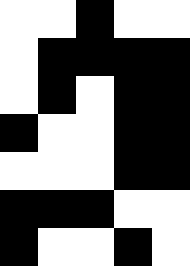[["white", "white", "black", "white", "white"], ["white", "black", "black", "black", "black"], ["white", "black", "white", "black", "black"], ["black", "white", "white", "black", "black"], ["white", "white", "white", "black", "black"], ["black", "black", "black", "white", "white"], ["black", "white", "white", "black", "white"]]